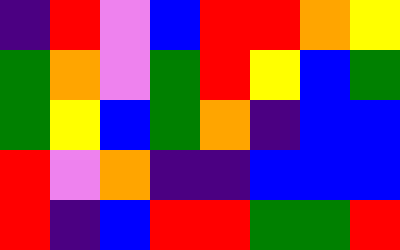[["indigo", "red", "violet", "blue", "red", "red", "orange", "yellow"], ["green", "orange", "violet", "green", "red", "yellow", "blue", "green"], ["green", "yellow", "blue", "green", "orange", "indigo", "blue", "blue"], ["red", "violet", "orange", "indigo", "indigo", "blue", "blue", "blue"], ["red", "indigo", "blue", "red", "red", "green", "green", "red"]]